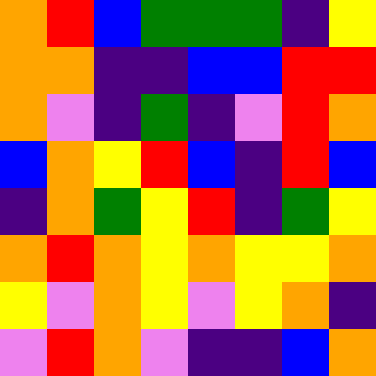[["orange", "red", "blue", "green", "green", "green", "indigo", "yellow"], ["orange", "orange", "indigo", "indigo", "blue", "blue", "red", "red"], ["orange", "violet", "indigo", "green", "indigo", "violet", "red", "orange"], ["blue", "orange", "yellow", "red", "blue", "indigo", "red", "blue"], ["indigo", "orange", "green", "yellow", "red", "indigo", "green", "yellow"], ["orange", "red", "orange", "yellow", "orange", "yellow", "yellow", "orange"], ["yellow", "violet", "orange", "yellow", "violet", "yellow", "orange", "indigo"], ["violet", "red", "orange", "violet", "indigo", "indigo", "blue", "orange"]]